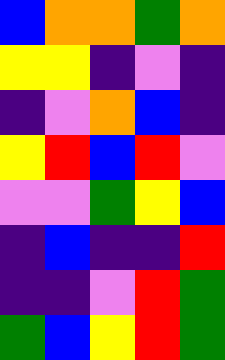[["blue", "orange", "orange", "green", "orange"], ["yellow", "yellow", "indigo", "violet", "indigo"], ["indigo", "violet", "orange", "blue", "indigo"], ["yellow", "red", "blue", "red", "violet"], ["violet", "violet", "green", "yellow", "blue"], ["indigo", "blue", "indigo", "indigo", "red"], ["indigo", "indigo", "violet", "red", "green"], ["green", "blue", "yellow", "red", "green"]]